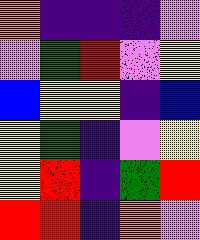[["orange", "indigo", "indigo", "indigo", "violet"], ["violet", "green", "red", "violet", "yellow"], ["blue", "yellow", "yellow", "indigo", "blue"], ["yellow", "green", "indigo", "violet", "yellow"], ["yellow", "red", "indigo", "green", "red"], ["red", "red", "indigo", "orange", "violet"]]